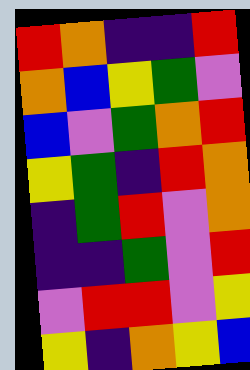[["red", "orange", "indigo", "indigo", "red"], ["orange", "blue", "yellow", "green", "violet"], ["blue", "violet", "green", "orange", "red"], ["yellow", "green", "indigo", "red", "orange"], ["indigo", "green", "red", "violet", "orange"], ["indigo", "indigo", "green", "violet", "red"], ["violet", "red", "red", "violet", "yellow"], ["yellow", "indigo", "orange", "yellow", "blue"]]